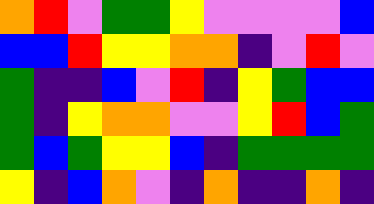[["orange", "red", "violet", "green", "green", "yellow", "violet", "violet", "violet", "violet", "blue"], ["blue", "blue", "red", "yellow", "yellow", "orange", "orange", "indigo", "violet", "red", "violet"], ["green", "indigo", "indigo", "blue", "violet", "red", "indigo", "yellow", "green", "blue", "blue"], ["green", "indigo", "yellow", "orange", "orange", "violet", "violet", "yellow", "red", "blue", "green"], ["green", "blue", "green", "yellow", "yellow", "blue", "indigo", "green", "green", "green", "green"], ["yellow", "indigo", "blue", "orange", "violet", "indigo", "orange", "indigo", "indigo", "orange", "indigo"]]